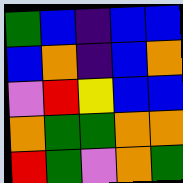[["green", "blue", "indigo", "blue", "blue"], ["blue", "orange", "indigo", "blue", "orange"], ["violet", "red", "yellow", "blue", "blue"], ["orange", "green", "green", "orange", "orange"], ["red", "green", "violet", "orange", "green"]]